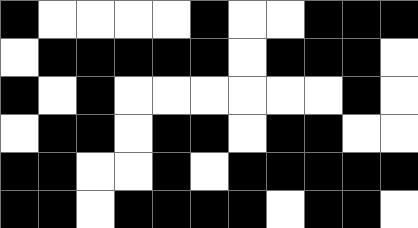[["black", "white", "white", "white", "white", "black", "white", "white", "black", "black", "black"], ["white", "black", "black", "black", "black", "black", "white", "black", "black", "black", "white"], ["black", "white", "black", "white", "white", "white", "white", "white", "white", "black", "white"], ["white", "black", "black", "white", "black", "black", "white", "black", "black", "white", "white"], ["black", "black", "white", "white", "black", "white", "black", "black", "black", "black", "black"], ["black", "black", "white", "black", "black", "black", "black", "white", "black", "black", "white"]]